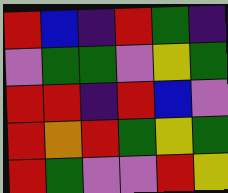[["red", "blue", "indigo", "red", "green", "indigo"], ["violet", "green", "green", "violet", "yellow", "green"], ["red", "red", "indigo", "red", "blue", "violet"], ["red", "orange", "red", "green", "yellow", "green"], ["red", "green", "violet", "violet", "red", "yellow"]]